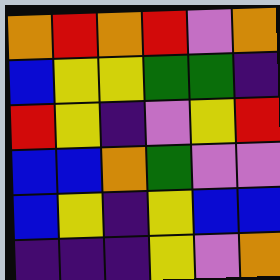[["orange", "red", "orange", "red", "violet", "orange"], ["blue", "yellow", "yellow", "green", "green", "indigo"], ["red", "yellow", "indigo", "violet", "yellow", "red"], ["blue", "blue", "orange", "green", "violet", "violet"], ["blue", "yellow", "indigo", "yellow", "blue", "blue"], ["indigo", "indigo", "indigo", "yellow", "violet", "orange"]]